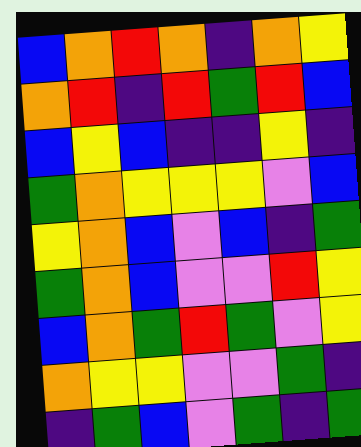[["blue", "orange", "red", "orange", "indigo", "orange", "yellow"], ["orange", "red", "indigo", "red", "green", "red", "blue"], ["blue", "yellow", "blue", "indigo", "indigo", "yellow", "indigo"], ["green", "orange", "yellow", "yellow", "yellow", "violet", "blue"], ["yellow", "orange", "blue", "violet", "blue", "indigo", "green"], ["green", "orange", "blue", "violet", "violet", "red", "yellow"], ["blue", "orange", "green", "red", "green", "violet", "yellow"], ["orange", "yellow", "yellow", "violet", "violet", "green", "indigo"], ["indigo", "green", "blue", "violet", "green", "indigo", "green"]]